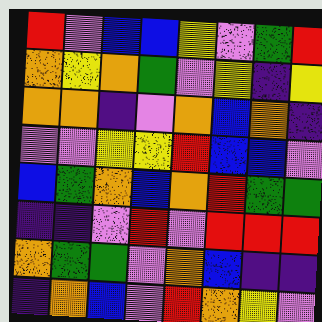[["red", "violet", "blue", "blue", "yellow", "violet", "green", "red"], ["orange", "yellow", "orange", "green", "violet", "yellow", "indigo", "yellow"], ["orange", "orange", "indigo", "violet", "orange", "blue", "orange", "indigo"], ["violet", "violet", "yellow", "yellow", "red", "blue", "blue", "violet"], ["blue", "green", "orange", "blue", "orange", "red", "green", "green"], ["indigo", "indigo", "violet", "red", "violet", "red", "red", "red"], ["orange", "green", "green", "violet", "orange", "blue", "indigo", "indigo"], ["indigo", "orange", "blue", "violet", "red", "orange", "yellow", "violet"]]